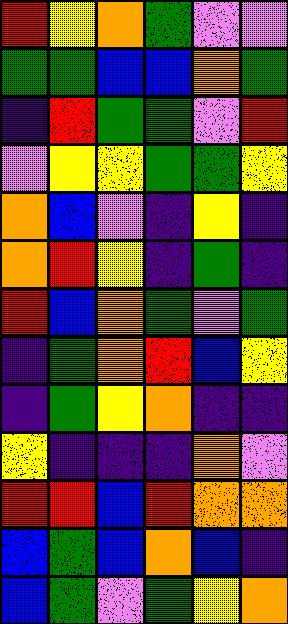[["red", "yellow", "orange", "green", "violet", "violet"], ["green", "green", "blue", "blue", "orange", "green"], ["indigo", "red", "green", "green", "violet", "red"], ["violet", "yellow", "yellow", "green", "green", "yellow"], ["orange", "blue", "violet", "indigo", "yellow", "indigo"], ["orange", "red", "yellow", "indigo", "green", "indigo"], ["red", "blue", "orange", "green", "violet", "green"], ["indigo", "green", "orange", "red", "blue", "yellow"], ["indigo", "green", "yellow", "orange", "indigo", "indigo"], ["yellow", "indigo", "indigo", "indigo", "orange", "violet"], ["red", "red", "blue", "red", "orange", "orange"], ["blue", "green", "blue", "orange", "blue", "indigo"], ["blue", "green", "violet", "green", "yellow", "orange"]]